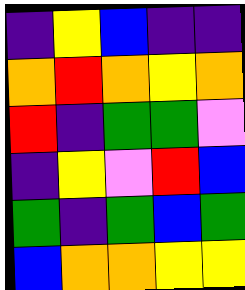[["indigo", "yellow", "blue", "indigo", "indigo"], ["orange", "red", "orange", "yellow", "orange"], ["red", "indigo", "green", "green", "violet"], ["indigo", "yellow", "violet", "red", "blue"], ["green", "indigo", "green", "blue", "green"], ["blue", "orange", "orange", "yellow", "yellow"]]